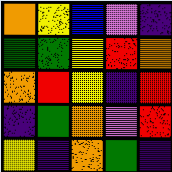[["orange", "yellow", "blue", "violet", "indigo"], ["green", "green", "yellow", "red", "orange"], ["orange", "red", "yellow", "indigo", "red"], ["indigo", "green", "orange", "violet", "red"], ["yellow", "indigo", "orange", "green", "indigo"]]